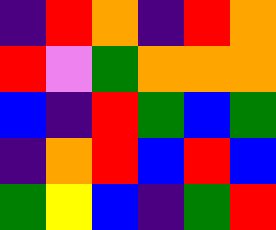[["indigo", "red", "orange", "indigo", "red", "orange"], ["red", "violet", "green", "orange", "orange", "orange"], ["blue", "indigo", "red", "green", "blue", "green"], ["indigo", "orange", "red", "blue", "red", "blue"], ["green", "yellow", "blue", "indigo", "green", "red"]]